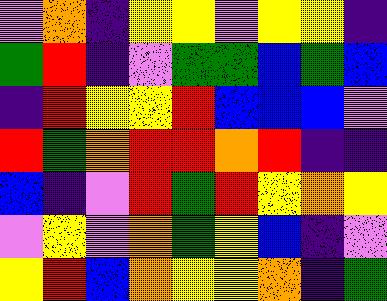[["violet", "orange", "indigo", "yellow", "yellow", "violet", "yellow", "yellow", "indigo"], ["green", "red", "indigo", "violet", "green", "green", "blue", "green", "blue"], ["indigo", "red", "yellow", "yellow", "red", "blue", "blue", "blue", "violet"], ["red", "green", "orange", "red", "red", "orange", "red", "indigo", "indigo"], ["blue", "indigo", "violet", "red", "green", "red", "yellow", "orange", "yellow"], ["violet", "yellow", "violet", "orange", "green", "yellow", "blue", "indigo", "violet"], ["yellow", "red", "blue", "orange", "yellow", "yellow", "orange", "indigo", "green"]]